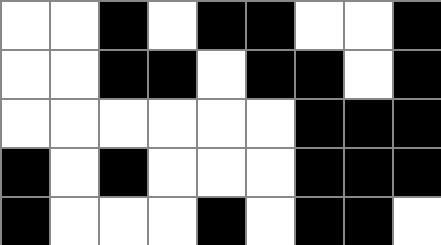[["white", "white", "black", "white", "black", "black", "white", "white", "black"], ["white", "white", "black", "black", "white", "black", "black", "white", "black"], ["white", "white", "white", "white", "white", "white", "black", "black", "black"], ["black", "white", "black", "white", "white", "white", "black", "black", "black"], ["black", "white", "white", "white", "black", "white", "black", "black", "white"]]